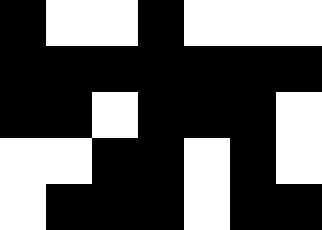[["black", "white", "white", "black", "white", "white", "white"], ["black", "black", "black", "black", "black", "black", "black"], ["black", "black", "white", "black", "black", "black", "white"], ["white", "white", "black", "black", "white", "black", "white"], ["white", "black", "black", "black", "white", "black", "black"]]